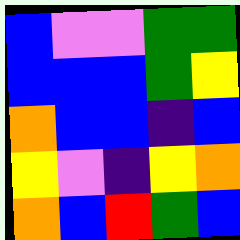[["blue", "violet", "violet", "green", "green"], ["blue", "blue", "blue", "green", "yellow"], ["orange", "blue", "blue", "indigo", "blue"], ["yellow", "violet", "indigo", "yellow", "orange"], ["orange", "blue", "red", "green", "blue"]]